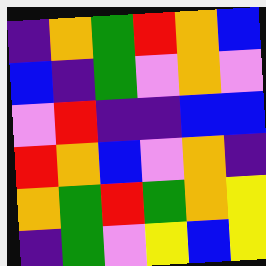[["indigo", "orange", "green", "red", "orange", "blue"], ["blue", "indigo", "green", "violet", "orange", "violet"], ["violet", "red", "indigo", "indigo", "blue", "blue"], ["red", "orange", "blue", "violet", "orange", "indigo"], ["orange", "green", "red", "green", "orange", "yellow"], ["indigo", "green", "violet", "yellow", "blue", "yellow"]]